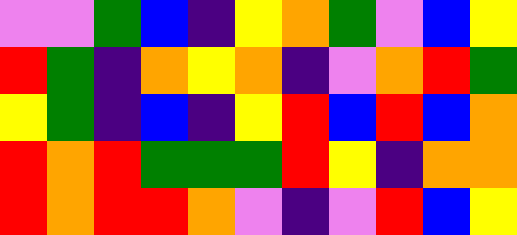[["violet", "violet", "green", "blue", "indigo", "yellow", "orange", "green", "violet", "blue", "yellow"], ["red", "green", "indigo", "orange", "yellow", "orange", "indigo", "violet", "orange", "red", "green"], ["yellow", "green", "indigo", "blue", "indigo", "yellow", "red", "blue", "red", "blue", "orange"], ["red", "orange", "red", "green", "green", "green", "red", "yellow", "indigo", "orange", "orange"], ["red", "orange", "red", "red", "orange", "violet", "indigo", "violet", "red", "blue", "yellow"]]